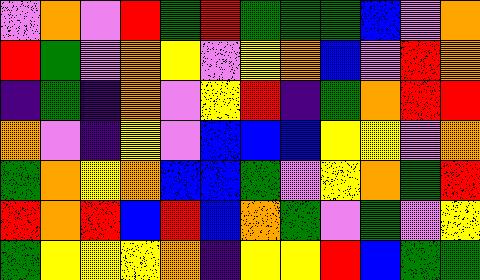[["violet", "orange", "violet", "red", "green", "red", "green", "green", "green", "blue", "violet", "orange"], ["red", "green", "violet", "orange", "yellow", "violet", "yellow", "orange", "blue", "violet", "red", "orange"], ["indigo", "green", "indigo", "orange", "violet", "yellow", "red", "indigo", "green", "orange", "red", "red"], ["orange", "violet", "indigo", "yellow", "violet", "blue", "blue", "blue", "yellow", "yellow", "violet", "orange"], ["green", "orange", "yellow", "orange", "blue", "blue", "green", "violet", "yellow", "orange", "green", "red"], ["red", "orange", "red", "blue", "red", "blue", "orange", "green", "violet", "green", "violet", "yellow"], ["green", "yellow", "yellow", "yellow", "orange", "indigo", "yellow", "yellow", "red", "blue", "green", "green"]]